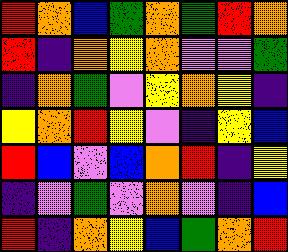[["red", "orange", "blue", "green", "orange", "green", "red", "orange"], ["red", "indigo", "orange", "yellow", "orange", "violet", "violet", "green"], ["indigo", "orange", "green", "violet", "yellow", "orange", "yellow", "indigo"], ["yellow", "orange", "red", "yellow", "violet", "indigo", "yellow", "blue"], ["red", "blue", "violet", "blue", "orange", "red", "indigo", "yellow"], ["indigo", "violet", "green", "violet", "orange", "violet", "indigo", "blue"], ["red", "indigo", "orange", "yellow", "blue", "green", "orange", "red"]]